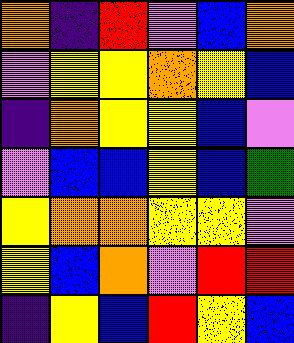[["orange", "indigo", "red", "violet", "blue", "orange"], ["violet", "yellow", "yellow", "orange", "yellow", "blue"], ["indigo", "orange", "yellow", "yellow", "blue", "violet"], ["violet", "blue", "blue", "yellow", "blue", "green"], ["yellow", "orange", "orange", "yellow", "yellow", "violet"], ["yellow", "blue", "orange", "violet", "red", "red"], ["indigo", "yellow", "blue", "red", "yellow", "blue"]]